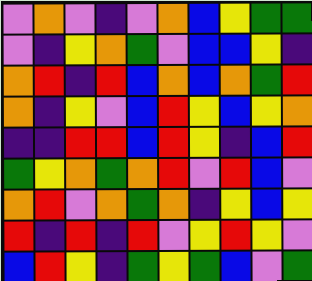[["violet", "orange", "violet", "indigo", "violet", "orange", "blue", "yellow", "green", "green"], ["violet", "indigo", "yellow", "orange", "green", "violet", "blue", "blue", "yellow", "indigo"], ["orange", "red", "indigo", "red", "blue", "orange", "blue", "orange", "green", "red"], ["orange", "indigo", "yellow", "violet", "blue", "red", "yellow", "blue", "yellow", "orange"], ["indigo", "indigo", "red", "red", "blue", "red", "yellow", "indigo", "blue", "red"], ["green", "yellow", "orange", "green", "orange", "red", "violet", "red", "blue", "violet"], ["orange", "red", "violet", "orange", "green", "orange", "indigo", "yellow", "blue", "yellow"], ["red", "indigo", "red", "indigo", "red", "violet", "yellow", "red", "yellow", "violet"], ["blue", "red", "yellow", "indigo", "green", "yellow", "green", "blue", "violet", "green"]]